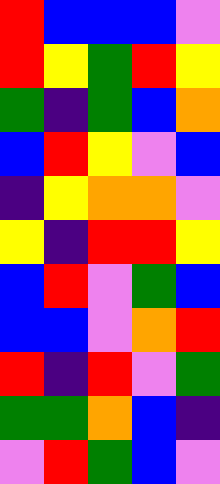[["red", "blue", "blue", "blue", "violet"], ["red", "yellow", "green", "red", "yellow"], ["green", "indigo", "green", "blue", "orange"], ["blue", "red", "yellow", "violet", "blue"], ["indigo", "yellow", "orange", "orange", "violet"], ["yellow", "indigo", "red", "red", "yellow"], ["blue", "red", "violet", "green", "blue"], ["blue", "blue", "violet", "orange", "red"], ["red", "indigo", "red", "violet", "green"], ["green", "green", "orange", "blue", "indigo"], ["violet", "red", "green", "blue", "violet"]]